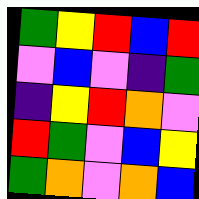[["green", "yellow", "red", "blue", "red"], ["violet", "blue", "violet", "indigo", "green"], ["indigo", "yellow", "red", "orange", "violet"], ["red", "green", "violet", "blue", "yellow"], ["green", "orange", "violet", "orange", "blue"]]